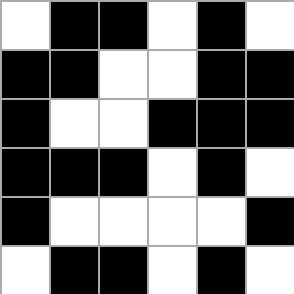[["white", "black", "black", "white", "black", "white"], ["black", "black", "white", "white", "black", "black"], ["black", "white", "white", "black", "black", "black"], ["black", "black", "black", "white", "black", "white"], ["black", "white", "white", "white", "white", "black"], ["white", "black", "black", "white", "black", "white"]]